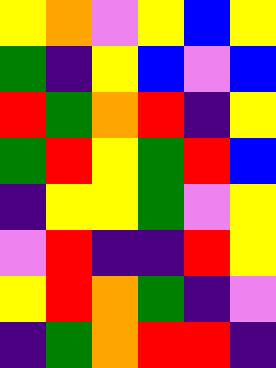[["yellow", "orange", "violet", "yellow", "blue", "yellow"], ["green", "indigo", "yellow", "blue", "violet", "blue"], ["red", "green", "orange", "red", "indigo", "yellow"], ["green", "red", "yellow", "green", "red", "blue"], ["indigo", "yellow", "yellow", "green", "violet", "yellow"], ["violet", "red", "indigo", "indigo", "red", "yellow"], ["yellow", "red", "orange", "green", "indigo", "violet"], ["indigo", "green", "orange", "red", "red", "indigo"]]